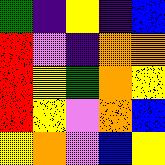[["green", "indigo", "yellow", "indigo", "blue"], ["red", "violet", "indigo", "orange", "orange"], ["red", "yellow", "green", "orange", "yellow"], ["red", "yellow", "violet", "orange", "blue"], ["yellow", "orange", "violet", "blue", "yellow"]]